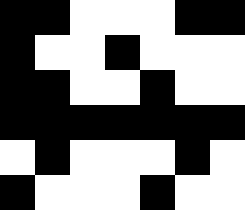[["black", "black", "white", "white", "white", "black", "black"], ["black", "white", "white", "black", "white", "white", "white"], ["black", "black", "white", "white", "black", "white", "white"], ["black", "black", "black", "black", "black", "black", "black"], ["white", "black", "white", "white", "white", "black", "white"], ["black", "white", "white", "white", "black", "white", "white"]]